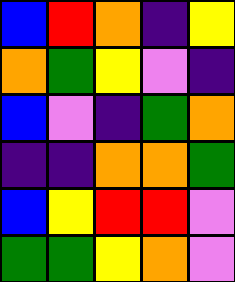[["blue", "red", "orange", "indigo", "yellow"], ["orange", "green", "yellow", "violet", "indigo"], ["blue", "violet", "indigo", "green", "orange"], ["indigo", "indigo", "orange", "orange", "green"], ["blue", "yellow", "red", "red", "violet"], ["green", "green", "yellow", "orange", "violet"]]